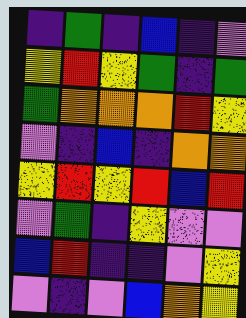[["indigo", "green", "indigo", "blue", "indigo", "violet"], ["yellow", "red", "yellow", "green", "indigo", "green"], ["green", "orange", "orange", "orange", "red", "yellow"], ["violet", "indigo", "blue", "indigo", "orange", "orange"], ["yellow", "red", "yellow", "red", "blue", "red"], ["violet", "green", "indigo", "yellow", "violet", "violet"], ["blue", "red", "indigo", "indigo", "violet", "yellow"], ["violet", "indigo", "violet", "blue", "orange", "yellow"]]